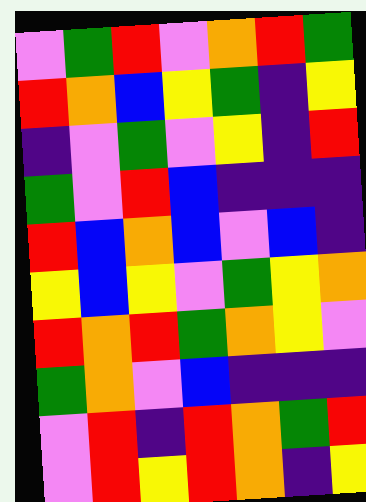[["violet", "green", "red", "violet", "orange", "red", "green"], ["red", "orange", "blue", "yellow", "green", "indigo", "yellow"], ["indigo", "violet", "green", "violet", "yellow", "indigo", "red"], ["green", "violet", "red", "blue", "indigo", "indigo", "indigo"], ["red", "blue", "orange", "blue", "violet", "blue", "indigo"], ["yellow", "blue", "yellow", "violet", "green", "yellow", "orange"], ["red", "orange", "red", "green", "orange", "yellow", "violet"], ["green", "orange", "violet", "blue", "indigo", "indigo", "indigo"], ["violet", "red", "indigo", "red", "orange", "green", "red"], ["violet", "red", "yellow", "red", "orange", "indigo", "yellow"]]